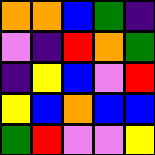[["orange", "orange", "blue", "green", "indigo"], ["violet", "indigo", "red", "orange", "green"], ["indigo", "yellow", "blue", "violet", "red"], ["yellow", "blue", "orange", "blue", "blue"], ["green", "red", "violet", "violet", "yellow"]]